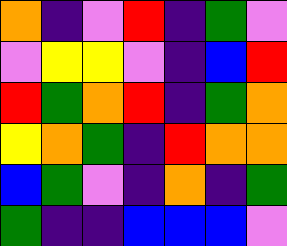[["orange", "indigo", "violet", "red", "indigo", "green", "violet"], ["violet", "yellow", "yellow", "violet", "indigo", "blue", "red"], ["red", "green", "orange", "red", "indigo", "green", "orange"], ["yellow", "orange", "green", "indigo", "red", "orange", "orange"], ["blue", "green", "violet", "indigo", "orange", "indigo", "green"], ["green", "indigo", "indigo", "blue", "blue", "blue", "violet"]]